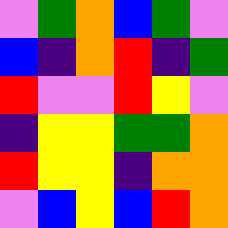[["violet", "green", "orange", "blue", "green", "violet"], ["blue", "indigo", "orange", "red", "indigo", "green"], ["red", "violet", "violet", "red", "yellow", "violet"], ["indigo", "yellow", "yellow", "green", "green", "orange"], ["red", "yellow", "yellow", "indigo", "orange", "orange"], ["violet", "blue", "yellow", "blue", "red", "orange"]]